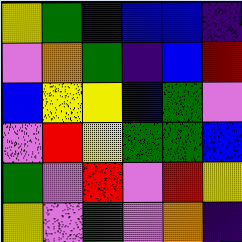[["yellow", "green", "indigo", "blue", "blue", "indigo"], ["violet", "orange", "green", "indigo", "blue", "red"], ["blue", "yellow", "yellow", "blue", "green", "violet"], ["violet", "red", "yellow", "green", "green", "blue"], ["green", "violet", "red", "violet", "red", "yellow"], ["yellow", "violet", "green", "violet", "orange", "indigo"]]